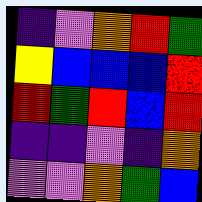[["indigo", "violet", "orange", "red", "green"], ["yellow", "blue", "blue", "blue", "red"], ["red", "green", "red", "blue", "red"], ["indigo", "indigo", "violet", "indigo", "orange"], ["violet", "violet", "orange", "green", "blue"]]